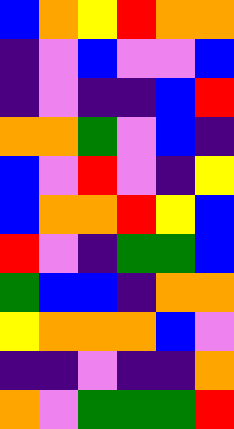[["blue", "orange", "yellow", "red", "orange", "orange"], ["indigo", "violet", "blue", "violet", "violet", "blue"], ["indigo", "violet", "indigo", "indigo", "blue", "red"], ["orange", "orange", "green", "violet", "blue", "indigo"], ["blue", "violet", "red", "violet", "indigo", "yellow"], ["blue", "orange", "orange", "red", "yellow", "blue"], ["red", "violet", "indigo", "green", "green", "blue"], ["green", "blue", "blue", "indigo", "orange", "orange"], ["yellow", "orange", "orange", "orange", "blue", "violet"], ["indigo", "indigo", "violet", "indigo", "indigo", "orange"], ["orange", "violet", "green", "green", "green", "red"]]